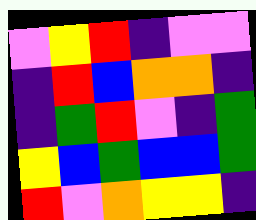[["violet", "yellow", "red", "indigo", "violet", "violet"], ["indigo", "red", "blue", "orange", "orange", "indigo"], ["indigo", "green", "red", "violet", "indigo", "green"], ["yellow", "blue", "green", "blue", "blue", "green"], ["red", "violet", "orange", "yellow", "yellow", "indigo"]]